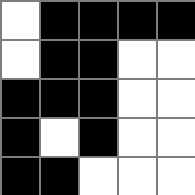[["white", "black", "black", "black", "black"], ["white", "black", "black", "white", "white"], ["black", "black", "black", "white", "white"], ["black", "white", "black", "white", "white"], ["black", "black", "white", "white", "white"]]